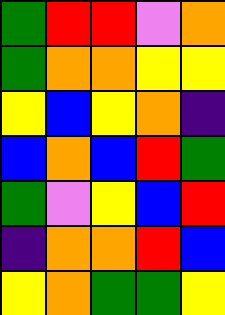[["green", "red", "red", "violet", "orange"], ["green", "orange", "orange", "yellow", "yellow"], ["yellow", "blue", "yellow", "orange", "indigo"], ["blue", "orange", "blue", "red", "green"], ["green", "violet", "yellow", "blue", "red"], ["indigo", "orange", "orange", "red", "blue"], ["yellow", "orange", "green", "green", "yellow"]]